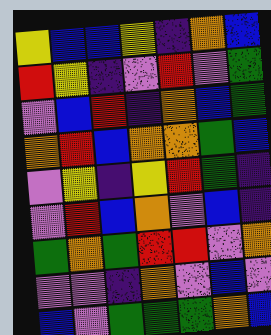[["yellow", "blue", "blue", "yellow", "indigo", "orange", "blue"], ["red", "yellow", "indigo", "violet", "red", "violet", "green"], ["violet", "blue", "red", "indigo", "orange", "blue", "green"], ["orange", "red", "blue", "orange", "orange", "green", "blue"], ["violet", "yellow", "indigo", "yellow", "red", "green", "indigo"], ["violet", "red", "blue", "orange", "violet", "blue", "indigo"], ["green", "orange", "green", "red", "red", "violet", "orange"], ["violet", "violet", "indigo", "orange", "violet", "blue", "violet"], ["blue", "violet", "green", "green", "green", "orange", "blue"]]